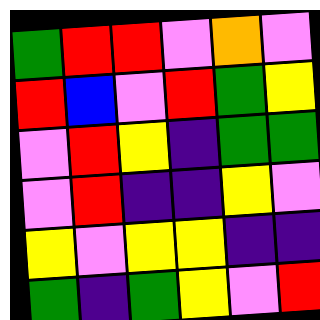[["green", "red", "red", "violet", "orange", "violet"], ["red", "blue", "violet", "red", "green", "yellow"], ["violet", "red", "yellow", "indigo", "green", "green"], ["violet", "red", "indigo", "indigo", "yellow", "violet"], ["yellow", "violet", "yellow", "yellow", "indigo", "indigo"], ["green", "indigo", "green", "yellow", "violet", "red"]]